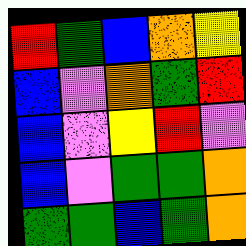[["red", "green", "blue", "orange", "yellow"], ["blue", "violet", "orange", "green", "red"], ["blue", "violet", "yellow", "red", "violet"], ["blue", "violet", "green", "green", "orange"], ["green", "green", "blue", "green", "orange"]]